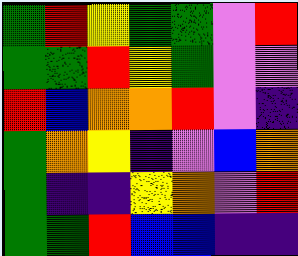[["green", "red", "yellow", "green", "green", "violet", "red"], ["green", "green", "red", "yellow", "green", "violet", "violet"], ["red", "blue", "orange", "orange", "red", "violet", "indigo"], ["green", "orange", "yellow", "indigo", "violet", "blue", "orange"], ["green", "indigo", "indigo", "yellow", "orange", "violet", "red"], ["green", "green", "red", "blue", "blue", "indigo", "indigo"]]